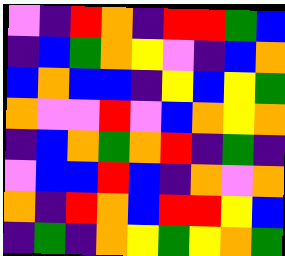[["violet", "indigo", "red", "orange", "indigo", "red", "red", "green", "blue"], ["indigo", "blue", "green", "orange", "yellow", "violet", "indigo", "blue", "orange"], ["blue", "orange", "blue", "blue", "indigo", "yellow", "blue", "yellow", "green"], ["orange", "violet", "violet", "red", "violet", "blue", "orange", "yellow", "orange"], ["indigo", "blue", "orange", "green", "orange", "red", "indigo", "green", "indigo"], ["violet", "blue", "blue", "red", "blue", "indigo", "orange", "violet", "orange"], ["orange", "indigo", "red", "orange", "blue", "red", "red", "yellow", "blue"], ["indigo", "green", "indigo", "orange", "yellow", "green", "yellow", "orange", "green"]]